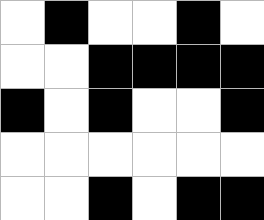[["white", "black", "white", "white", "black", "white"], ["white", "white", "black", "black", "black", "black"], ["black", "white", "black", "white", "white", "black"], ["white", "white", "white", "white", "white", "white"], ["white", "white", "black", "white", "black", "black"]]